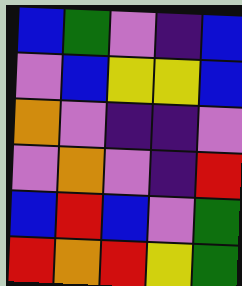[["blue", "green", "violet", "indigo", "blue"], ["violet", "blue", "yellow", "yellow", "blue"], ["orange", "violet", "indigo", "indigo", "violet"], ["violet", "orange", "violet", "indigo", "red"], ["blue", "red", "blue", "violet", "green"], ["red", "orange", "red", "yellow", "green"]]